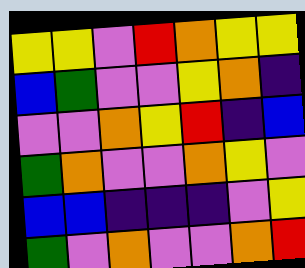[["yellow", "yellow", "violet", "red", "orange", "yellow", "yellow"], ["blue", "green", "violet", "violet", "yellow", "orange", "indigo"], ["violet", "violet", "orange", "yellow", "red", "indigo", "blue"], ["green", "orange", "violet", "violet", "orange", "yellow", "violet"], ["blue", "blue", "indigo", "indigo", "indigo", "violet", "yellow"], ["green", "violet", "orange", "violet", "violet", "orange", "red"]]